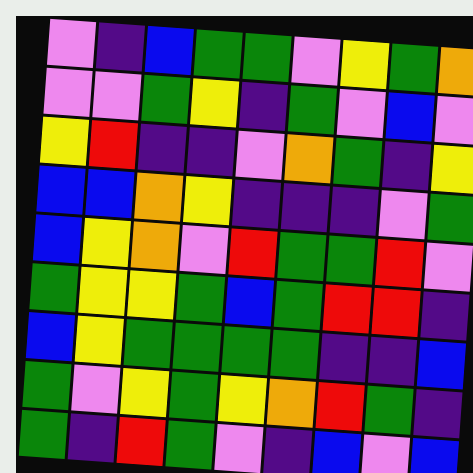[["violet", "indigo", "blue", "green", "green", "violet", "yellow", "green", "orange"], ["violet", "violet", "green", "yellow", "indigo", "green", "violet", "blue", "violet"], ["yellow", "red", "indigo", "indigo", "violet", "orange", "green", "indigo", "yellow"], ["blue", "blue", "orange", "yellow", "indigo", "indigo", "indigo", "violet", "green"], ["blue", "yellow", "orange", "violet", "red", "green", "green", "red", "violet"], ["green", "yellow", "yellow", "green", "blue", "green", "red", "red", "indigo"], ["blue", "yellow", "green", "green", "green", "green", "indigo", "indigo", "blue"], ["green", "violet", "yellow", "green", "yellow", "orange", "red", "green", "indigo"], ["green", "indigo", "red", "green", "violet", "indigo", "blue", "violet", "blue"]]